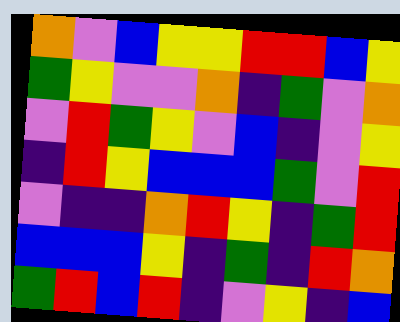[["orange", "violet", "blue", "yellow", "yellow", "red", "red", "blue", "yellow"], ["green", "yellow", "violet", "violet", "orange", "indigo", "green", "violet", "orange"], ["violet", "red", "green", "yellow", "violet", "blue", "indigo", "violet", "yellow"], ["indigo", "red", "yellow", "blue", "blue", "blue", "green", "violet", "red"], ["violet", "indigo", "indigo", "orange", "red", "yellow", "indigo", "green", "red"], ["blue", "blue", "blue", "yellow", "indigo", "green", "indigo", "red", "orange"], ["green", "red", "blue", "red", "indigo", "violet", "yellow", "indigo", "blue"]]